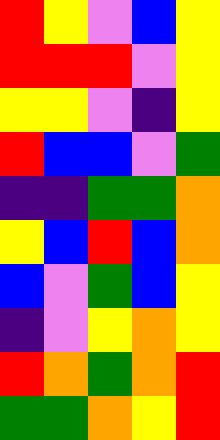[["red", "yellow", "violet", "blue", "yellow"], ["red", "red", "red", "violet", "yellow"], ["yellow", "yellow", "violet", "indigo", "yellow"], ["red", "blue", "blue", "violet", "green"], ["indigo", "indigo", "green", "green", "orange"], ["yellow", "blue", "red", "blue", "orange"], ["blue", "violet", "green", "blue", "yellow"], ["indigo", "violet", "yellow", "orange", "yellow"], ["red", "orange", "green", "orange", "red"], ["green", "green", "orange", "yellow", "red"]]